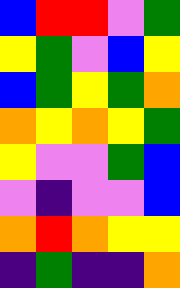[["blue", "red", "red", "violet", "green"], ["yellow", "green", "violet", "blue", "yellow"], ["blue", "green", "yellow", "green", "orange"], ["orange", "yellow", "orange", "yellow", "green"], ["yellow", "violet", "violet", "green", "blue"], ["violet", "indigo", "violet", "violet", "blue"], ["orange", "red", "orange", "yellow", "yellow"], ["indigo", "green", "indigo", "indigo", "orange"]]